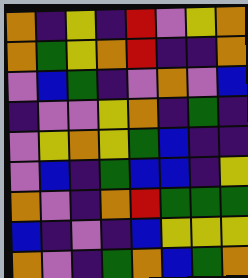[["orange", "indigo", "yellow", "indigo", "red", "violet", "yellow", "orange"], ["orange", "green", "yellow", "orange", "red", "indigo", "indigo", "orange"], ["violet", "blue", "green", "indigo", "violet", "orange", "violet", "blue"], ["indigo", "violet", "violet", "yellow", "orange", "indigo", "green", "indigo"], ["violet", "yellow", "orange", "yellow", "green", "blue", "indigo", "indigo"], ["violet", "blue", "indigo", "green", "blue", "blue", "indigo", "yellow"], ["orange", "violet", "indigo", "orange", "red", "green", "green", "green"], ["blue", "indigo", "violet", "indigo", "blue", "yellow", "yellow", "yellow"], ["orange", "violet", "indigo", "green", "orange", "blue", "green", "orange"]]